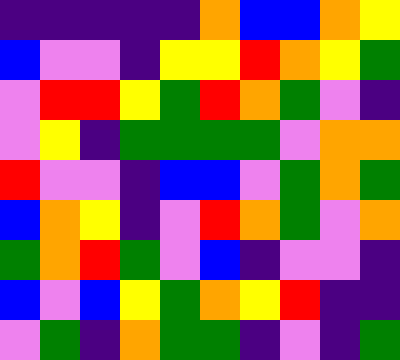[["indigo", "indigo", "indigo", "indigo", "indigo", "orange", "blue", "blue", "orange", "yellow"], ["blue", "violet", "violet", "indigo", "yellow", "yellow", "red", "orange", "yellow", "green"], ["violet", "red", "red", "yellow", "green", "red", "orange", "green", "violet", "indigo"], ["violet", "yellow", "indigo", "green", "green", "green", "green", "violet", "orange", "orange"], ["red", "violet", "violet", "indigo", "blue", "blue", "violet", "green", "orange", "green"], ["blue", "orange", "yellow", "indigo", "violet", "red", "orange", "green", "violet", "orange"], ["green", "orange", "red", "green", "violet", "blue", "indigo", "violet", "violet", "indigo"], ["blue", "violet", "blue", "yellow", "green", "orange", "yellow", "red", "indigo", "indigo"], ["violet", "green", "indigo", "orange", "green", "green", "indigo", "violet", "indigo", "green"]]